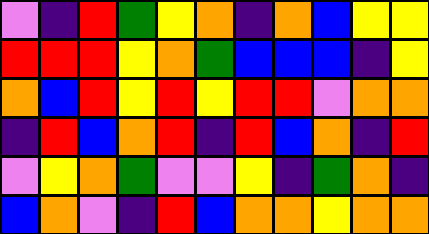[["violet", "indigo", "red", "green", "yellow", "orange", "indigo", "orange", "blue", "yellow", "yellow"], ["red", "red", "red", "yellow", "orange", "green", "blue", "blue", "blue", "indigo", "yellow"], ["orange", "blue", "red", "yellow", "red", "yellow", "red", "red", "violet", "orange", "orange"], ["indigo", "red", "blue", "orange", "red", "indigo", "red", "blue", "orange", "indigo", "red"], ["violet", "yellow", "orange", "green", "violet", "violet", "yellow", "indigo", "green", "orange", "indigo"], ["blue", "orange", "violet", "indigo", "red", "blue", "orange", "orange", "yellow", "orange", "orange"]]